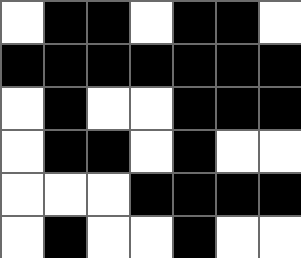[["white", "black", "black", "white", "black", "black", "white"], ["black", "black", "black", "black", "black", "black", "black"], ["white", "black", "white", "white", "black", "black", "black"], ["white", "black", "black", "white", "black", "white", "white"], ["white", "white", "white", "black", "black", "black", "black"], ["white", "black", "white", "white", "black", "white", "white"]]